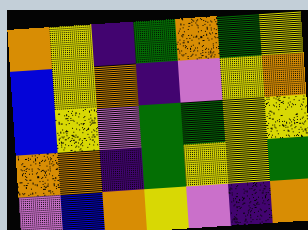[["orange", "yellow", "indigo", "green", "orange", "green", "yellow"], ["blue", "yellow", "orange", "indigo", "violet", "yellow", "orange"], ["blue", "yellow", "violet", "green", "green", "yellow", "yellow"], ["orange", "orange", "indigo", "green", "yellow", "yellow", "green"], ["violet", "blue", "orange", "yellow", "violet", "indigo", "orange"]]